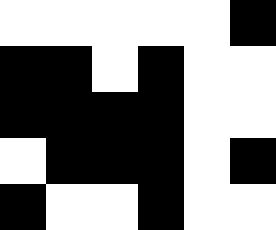[["white", "white", "white", "white", "white", "black"], ["black", "black", "white", "black", "white", "white"], ["black", "black", "black", "black", "white", "white"], ["white", "black", "black", "black", "white", "black"], ["black", "white", "white", "black", "white", "white"]]